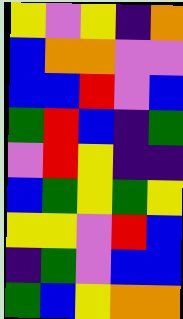[["yellow", "violet", "yellow", "indigo", "orange"], ["blue", "orange", "orange", "violet", "violet"], ["blue", "blue", "red", "violet", "blue"], ["green", "red", "blue", "indigo", "green"], ["violet", "red", "yellow", "indigo", "indigo"], ["blue", "green", "yellow", "green", "yellow"], ["yellow", "yellow", "violet", "red", "blue"], ["indigo", "green", "violet", "blue", "blue"], ["green", "blue", "yellow", "orange", "orange"]]